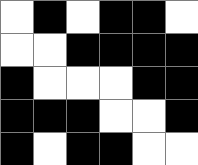[["white", "black", "white", "black", "black", "white"], ["white", "white", "black", "black", "black", "black"], ["black", "white", "white", "white", "black", "black"], ["black", "black", "black", "white", "white", "black"], ["black", "white", "black", "black", "white", "white"]]